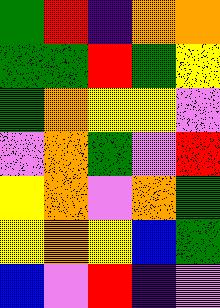[["green", "red", "indigo", "orange", "orange"], ["green", "green", "red", "green", "yellow"], ["green", "orange", "yellow", "yellow", "violet"], ["violet", "orange", "green", "violet", "red"], ["yellow", "orange", "violet", "orange", "green"], ["yellow", "orange", "yellow", "blue", "green"], ["blue", "violet", "red", "indigo", "violet"]]